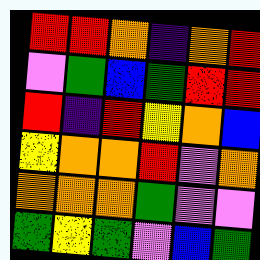[["red", "red", "orange", "indigo", "orange", "red"], ["violet", "green", "blue", "green", "red", "red"], ["red", "indigo", "red", "yellow", "orange", "blue"], ["yellow", "orange", "orange", "red", "violet", "orange"], ["orange", "orange", "orange", "green", "violet", "violet"], ["green", "yellow", "green", "violet", "blue", "green"]]